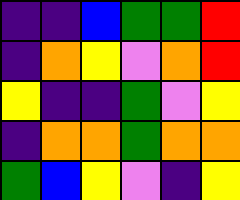[["indigo", "indigo", "blue", "green", "green", "red"], ["indigo", "orange", "yellow", "violet", "orange", "red"], ["yellow", "indigo", "indigo", "green", "violet", "yellow"], ["indigo", "orange", "orange", "green", "orange", "orange"], ["green", "blue", "yellow", "violet", "indigo", "yellow"]]